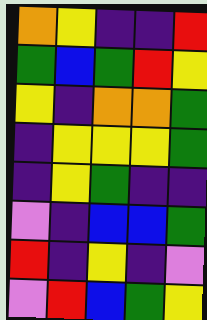[["orange", "yellow", "indigo", "indigo", "red"], ["green", "blue", "green", "red", "yellow"], ["yellow", "indigo", "orange", "orange", "green"], ["indigo", "yellow", "yellow", "yellow", "green"], ["indigo", "yellow", "green", "indigo", "indigo"], ["violet", "indigo", "blue", "blue", "green"], ["red", "indigo", "yellow", "indigo", "violet"], ["violet", "red", "blue", "green", "yellow"]]